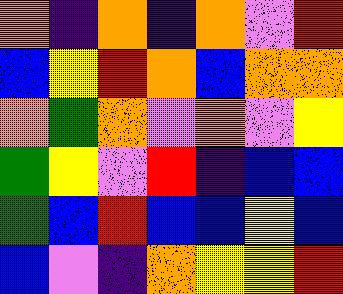[["orange", "indigo", "orange", "indigo", "orange", "violet", "red"], ["blue", "yellow", "red", "orange", "blue", "orange", "orange"], ["orange", "green", "orange", "violet", "orange", "violet", "yellow"], ["green", "yellow", "violet", "red", "indigo", "blue", "blue"], ["green", "blue", "red", "blue", "blue", "yellow", "blue"], ["blue", "violet", "indigo", "orange", "yellow", "yellow", "red"]]